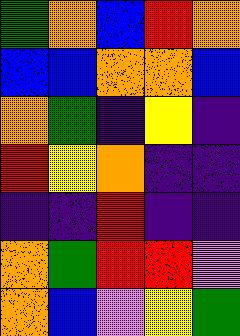[["green", "orange", "blue", "red", "orange"], ["blue", "blue", "orange", "orange", "blue"], ["orange", "green", "indigo", "yellow", "indigo"], ["red", "yellow", "orange", "indigo", "indigo"], ["indigo", "indigo", "red", "indigo", "indigo"], ["orange", "green", "red", "red", "violet"], ["orange", "blue", "violet", "yellow", "green"]]